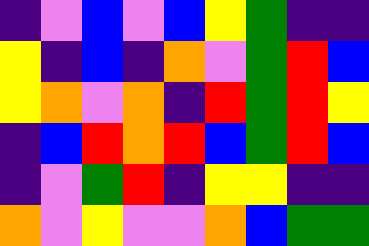[["indigo", "violet", "blue", "violet", "blue", "yellow", "green", "indigo", "indigo"], ["yellow", "indigo", "blue", "indigo", "orange", "violet", "green", "red", "blue"], ["yellow", "orange", "violet", "orange", "indigo", "red", "green", "red", "yellow"], ["indigo", "blue", "red", "orange", "red", "blue", "green", "red", "blue"], ["indigo", "violet", "green", "red", "indigo", "yellow", "yellow", "indigo", "indigo"], ["orange", "violet", "yellow", "violet", "violet", "orange", "blue", "green", "green"]]